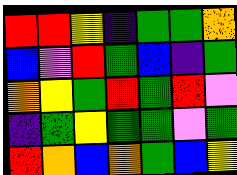[["red", "red", "yellow", "indigo", "green", "green", "orange"], ["blue", "violet", "red", "green", "blue", "indigo", "green"], ["orange", "yellow", "green", "red", "green", "red", "violet"], ["indigo", "green", "yellow", "green", "green", "violet", "green"], ["red", "orange", "blue", "orange", "green", "blue", "yellow"]]